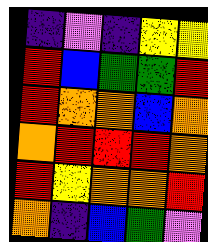[["indigo", "violet", "indigo", "yellow", "yellow"], ["red", "blue", "green", "green", "red"], ["red", "orange", "orange", "blue", "orange"], ["orange", "red", "red", "red", "orange"], ["red", "yellow", "orange", "orange", "red"], ["orange", "indigo", "blue", "green", "violet"]]